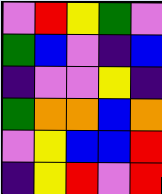[["violet", "red", "yellow", "green", "violet"], ["green", "blue", "violet", "indigo", "blue"], ["indigo", "violet", "violet", "yellow", "indigo"], ["green", "orange", "orange", "blue", "orange"], ["violet", "yellow", "blue", "blue", "red"], ["indigo", "yellow", "red", "violet", "red"]]